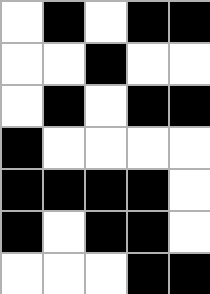[["white", "black", "white", "black", "black"], ["white", "white", "black", "white", "white"], ["white", "black", "white", "black", "black"], ["black", "white", "white", "white", "white"], ["black", "black", "black", "black", "white"], ["black", "white", "black", "black", "white"], ["white", "white", "white", "black", "black"]]